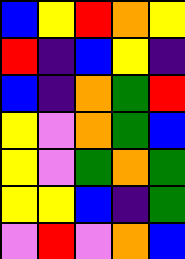[["blue", "yellow", "red", "orange", "yellow"], ["red", "indigo", "blue", "yellow", "indigo"], ["blue", "indigo", "orange", "green", "red"], ["yellow", "violet", "orange", "green", "blue"], ["yellow", "violet", "green", "orange", "green"], ["yellow", "yellow", "blue", "indigo", "green"], ["violet", "red", "violet", "orange", "blue"]]